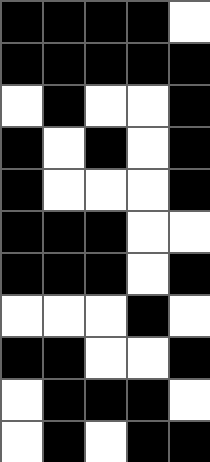[["black", "black", "black", "black", "white"], ["black", "black", "black", "black", "black"], ["white", "black", "white", "white", "black"], ["black", "white", "black", "white", "black"], ["black", "white", "white", "white", "black"], ["black", "black", "black", "white", "white"], ["black", "black", "black", "white", "black"], ["white", "white", "white", "black", "white"], ["black", "black", "white", "white", "black"], ["white", "black", "black", "black", "white"], ["white", "black", "white", "black", "black"]]